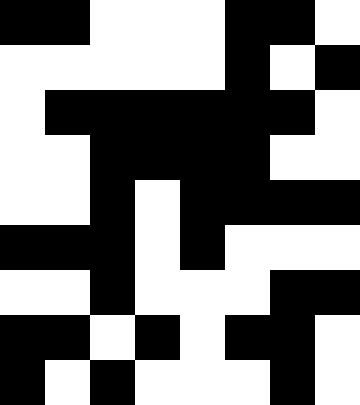[["black", "black", "white", "white", "white", "black", "black", "white"], ["white", "white", "white", "white", "white", "black", "white", "black"], ["white", "black", "black", "black", "black", "black", "black", "white"], ["white", "white", "black", "black", "black", "black", "white", "white"], ["white", "white", "black", "white", "black", "black", "black", "black"], ["black", "black", "black", "white", "black", "white", "white", "white"], ["white", "white", "black", "white", "white", "white", "black", "black"], ["black", "black", "white", "black", "white", "black", "black", "white"], ["black", "white", "black", "white", "white", "white", "black", "white"]]